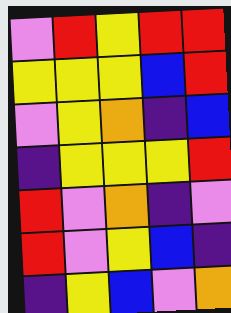[["violet", "red", "yellow", "red", "red"], ["yellow", "yellow", "yellow", "blue", "red"], ["violet", "yellow", "orange", "indigo", "blue"], ["indigo", "yellow", "yellow", "yellow", "red"], ["red", "violet", "orange", "indigo", "violet"], ["red", "violet", "yellow", "blue", "indigo"], ["indigo", "yellow", "blue", "violet", "orange"]]